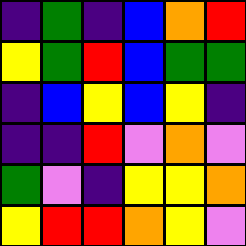[["indigo", "green", "indigo", "blue", "orange", "red"], ["yellow", "green", "red", "blue", "green", "green"], ["indigo", "blue", "yellow", "blue", "yellow", "indigo"], ["indigo", "indigo", "red", "violet", "orange", "violet"], ["green", "violet", "indigo", "yellow", "yellow", "orange"], ["yellow", "red", "red", "orange", "yellow", "violet"]]